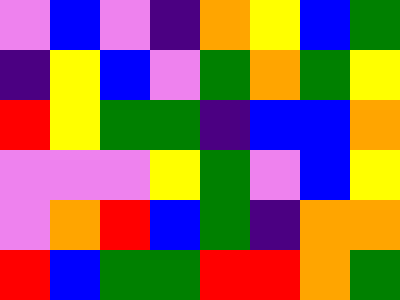[["violet", "blue", "violet", "indigo", "orange", "yellow", "blue", "green"], ["indigo", "yellow", "blue", "violet", "green", "orange", "green", "yellow"], ["red", "yellow", "green", "green", "indigo", "blue", "blue", "orange"], ["violet", "violet", "violet", "yellow", "green", "violet", "blue", "yellow"], ["violet", "orange", "red", "blue", "green", "indigo", "orange", "orange"], ["red", "blue", "green", "green", "red", "red", "orange", "green"]]